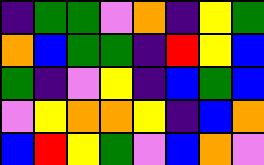[["indigo", "green", "green", "violet", "orange", "indigo", "yellow", "green"], ["orange", "blue", "green", "green", "indigo", "red", "yellow", "blue"], ["green", "indigo", "violet", "yellow", "indigo", "blue", "green", "blue"], ["violet", "yellow", "orange", "orange", "yellow", "indigo", "blue", "orange"], ["blue", "red", "yellow", "green", "violet", "blue", "orange", "violet"]]